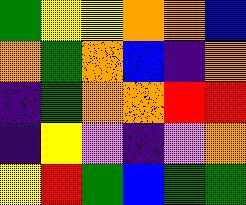[["green", "yellow", "yellow", "orange", "orange", "blue"], ["orange", "green", "orange", "blue", "indigo", "orange"], ["indigo", "green", "orange", "orange", "red", "red"], ["indigo", "yellow", "violet", "indigo", "violet", "orange"], ["yellow", "red", "green", "blue", "green", "green"]]